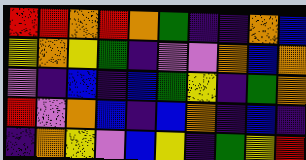[["red", "red", "orange", "red", "orange", "green", "indigo", "indigo", "orange", "blue"], ["yellow", "orange", "yellow", "green", "indigo", "violet", "violet", "orange", "blue", "orange"], ["violet", "indigo", "blue", "indigo", "blue", "green", "yellow", "indigo", "green", "orange"], ["red", "violet", "orange", "blue", "indigo", "blue", "orange", "indigo", "blue", "indigo"], ["indigo", "orange", "yellow", "violet", "blue", "yellow", "indigo", "green", "yellow", "red"]]